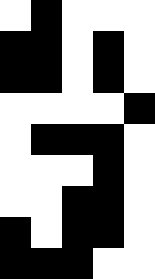[["white", "black", "white", "white", "white"], ["black", "black", "white", "black", "white"], ["black", "black", "white", "black", "white"], ["white", "white", "white", "white", "black"], ["white", "black", "black", "black", "white"], ["white", "white", "white", "black", "white"], ["white", "white", "black", "black", "white"], ["black", "white", "black", "black", "white"], ["black", "black", "black", "white", "white"]]